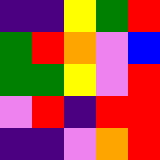[["indigo", "indigo", "yellow", "green", "red"], ["green", "red", "orange", "violet", "blue"], ["green", "green", "yellow", "violet", "red"], ["violet", "red", "indigo", "red", "red"], ["indigo", "indigo", "violet", "orange", "red"]]